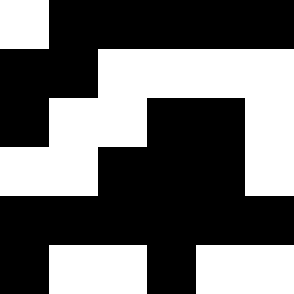[["white", "black", "black", "black", "black", "black"], ["black", "black", "white", "white", "white", "white"], ["black", "white", "white", "black", "black", "white"], ["white", "white", "black", "black", "black", "white"], ["black", "black", "black", "black", "black", "black"], ["black", "white", "white", "black", "white", "white"]]